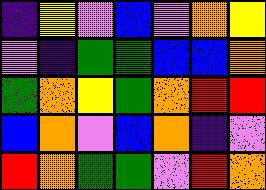[["indigo", "yellow", "violet", "blue", "violet", "orange", "yellow"], ["violet", "indigo", "green", "green", "blue", "blue", "orange"], ["green", "orange", "yellow", "green", "orange", "red", "red"], ["blue", "orange", "violet", "blue", "orange", "indigo", "violet"], ["red", "orange", "green", "green", "violet", "red", "orange"]]